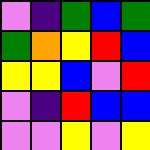[["violet", "indigo", "green", "blue", "green"], ["green", "orange", "yellow", "red", "blue"], ["yellow", "yellow", "blue", "violet", "red"], ["violet", "indigo", "red", "blue", "blue"], ["violet", "violet", "yellow", "violet", "yellow"]]